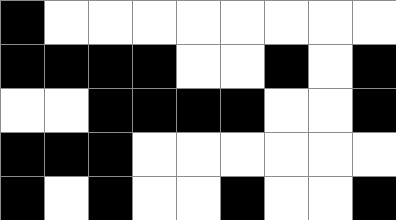[["black", "white", "white", "white", "white", "white", "white", "white", "white"], ["black", "black", "black", "black", "white", "white", "black", "white", "black"], ["white", "white", "black", "black", "black", "black", "white", "white", "black"], ["black", "black", "black", "white", "white", "white", "white", "white", "white"], ["black", "white", "black", "white", "white", "black", "white", "white", "black"]]